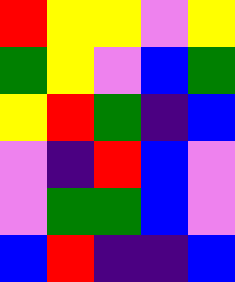[["red", "yellow", "yellow", "violet", "yellow"], ["green", "yellow", "violet", "blue", "green"], ["yellow", "red", "green", "indigo", "blue"], ["violet", "indigo", "red", "blue", "violet"], ["violet", "green", "green", "blue", "violet"], ["blue", "red", "indigo", "indigo", "blue"]]